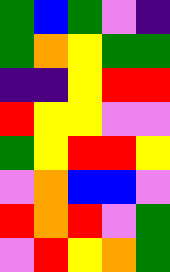[["green", "blue", "green", "violet", "indigo"], ["green", "orange", "yellow", "green", "green"], ["indigo", "indigo", "yellow", "red", "red"], ["red", "yellow", "yellow", "violet", "violet"], ["green", "yellow", "red", "red", "yellow"], ["violet", "orange", "blue", "blue", "violet"], ["red", "orange", "red", "violet", "green"], ["violet", "red", "yellow", "orange", "green"]]